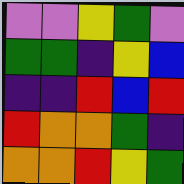[["violet", "violet", "yellow", "green", "violet"], ["green", "green", "indigo", "yellow", "blue"], ["indigo", "indigo", "red", "blue", "red"], ["red", "orange", "orange", "green", "indigo"], ["orange", "orange", "red", "yellow", "green"]]